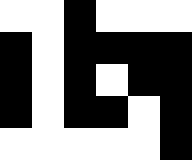[["white", "white", "black", "white", "white", "white"], ["black", "white", "black", "black", "black", "black"], ["black", "white", "black", "white", "black", "black"], ["black", "white", "black", "black", "white", "black"], ["white", "white", "white", "white", "white", "black"]]